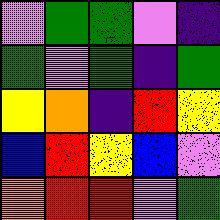[["violet", "green", "green", "violet", "indigo"], ["green", "violet", "green", "indigo", "green"], ["yellow", "orange", "indigo", "red", "yellow"], ["blue", "red", "yellow", "blue", "violet"], ["orange", "red", "red", "violet", "green"]]